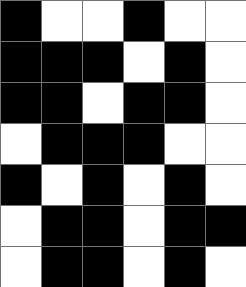[["black", "white", "white", "black", "white", "white"], ["black", "black", "black", "white", "black", "white"], ["black", "black", "white", "black", "black", "white"], ["white", "black", "black", "black", "white", "white"], ["black", "white", "black", "white", "black", "white"], ["white", "black", "black", "white", "black", "black"], ["white", "black", "black", "white", "black", "white"]]